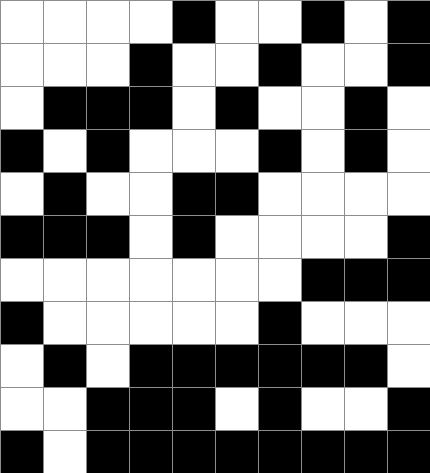[["white", "white", "white", "white", "black", "white", "white", "black", "white", "black"], ["white", "white", "white", "black", "white", "white", "black", "white", "white", "black"], ["white", "black", "black", "black", "white", "black", "white", "white", "black", "white"], ["black", "white", "black", "white", "white", "white", "black", "white", "black", "white"], ["white", "black", "white", "white", "black", "black", "white", "white", "white", "white"], ["black", "black", "black", "white", "black", "white", "white", "white", "white", "black"], ["white", "white", "white", "white", "white", "white", "white", "black", "black", "black"], ["black", "white", "white", "white", "white", "white", "black", "white", "white", "white"], ["white", "black", "white", "black", "black", "black", "black", "black", "black", "white"], ["white", "white", "black", "black", "black", "white", "black", "white", "white", "black"], ["black", "white", "black", "black", "black", "black", "black", "black", "black", "black"]]